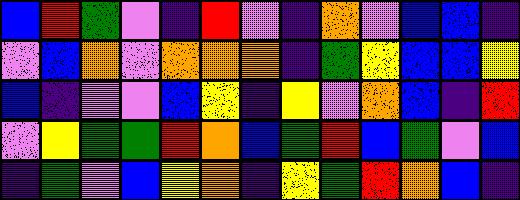[["blue", "red", "green", "violet", "indigo", "red", "violet", "indigo", "orange", "violet", "blue", "blue", "indigo"], ["violet", "blue", "orange", "violet", "orange", "orange", "orange", "indigo", "green", "yellow", "blue", "blue", "yellow"], ["blue", "indigo", "violet", "violet", "blue", "yellow", "indigo", "yellow", "violet", "orange", "blue", "indigo", "red"], ["violet", "yellow", "green", "green", "red", "orange", "blue", "green", "red", "blue", "green", "violet", "blue"], ["indigo", "green", "violet", "blue", "yellow", "orange", "indigo", "yellow", "green", "red", "orange", "blue", "indigo"]]